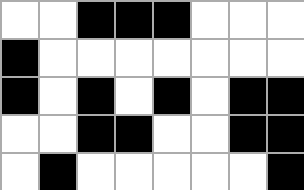[["white", "white", "black", "black", "black", "white", "white", "white"], ["black", "white", "white", "white", "white", "white", "white", "white"], ["black", "white", "black", "white", "black", "white", "black", "black"], ["white", "white", "black", "black", "white", "white", "black", "black"], ["white", "black", "white", "white", "white", "white", "white", "black"]]